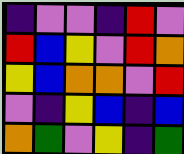[["indigo", "violet", "violet", "indigo", "red", "violet"], ["red", "blue", "yellow", "violet", "red", "orange"], ["yellow", "blue", "orange", "orange", "violet", "red"], ["violet", "indigo", "yellow", "blue", "indigo", "blue"], ["orange", "green", "violet", "yellow", "indigo", "green"]]